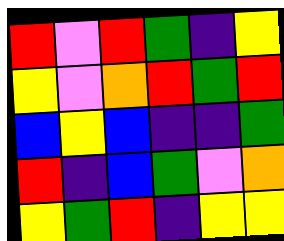[["red", "violet", "red", "green", "indigo", "yellow"], ["yellow", "violet", "orange", "red", "green", "red"], ["blue", "yellow", "blue", "indigo", "indigo", "green"], ["red", "indigo", "blue", "green", "violet", "orange"], ["yellow", "green", "red", "indigo", "yellow", "yellow"]]